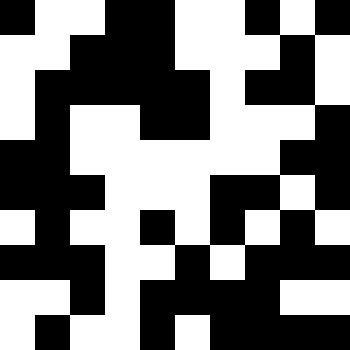[["black", "white", "white", "black", "black", "white", "white", "black", "white", "black"], ["white", "white", "black", "black", "black", "white", "white", "white", "black", "white"], ["white", "black", "black", "black", "black", "black", "white", "black", "black", "white"], ["white", "black", "white", "white", "black", "black", "white", "white", "white", "black"], ["black", "black", "white", "white", "white", "white", "white", "white", "black", "black"], ["black", "black", "black", "white", "white", "white", "black", "black", "white", "black"], ["white", "black", "white", "white", "black", "white", "black", "white", "black", "white"], ["black", "black", "black", "white", "white", "black", "white", "black", "black", "black"], ["white", "white", "black", "white", "black", "black", "black", "black", "white", "white"], ["white", "black", "white", "white", "black", "white", "black", "black", "black", "black"]]